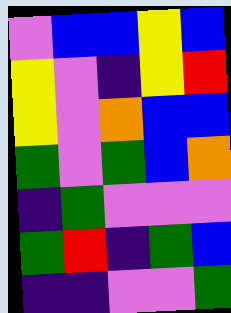[["violet", "blue", "blue", "yellow", "blue"], ["yellow", "violet", "indigo", "yellow", "red"], ["yellow", "violet", "orange", "blue", "blue"], ["green", "violet", "green", "blue", "orange"], ["indigo", "green", "violet", "violet", "violet"], ["green", "red", "indigo", "green", "blue"], ["indigo", "indigo", "violet", "violet", "green"]]